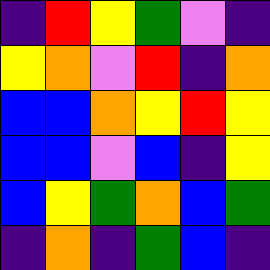[["indigo", "red", "yellow", "green", "violet", "indigo"], ["yellow", "orange", "violet", "red", "indigo", "orange"], ["blue", "blue", "orange", "yellow", "red", "yellow"], ["blue", "blue", "violet", "blue", "indigo", "yellow"], ["blue", "yellow", "green", "orange", "blue", "green"], ["indigo", "orange", "indigo", "green", "blue", "indigo"]]